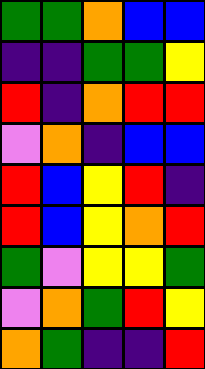[["green", "green", "orange", "blue", "blue"], ["indigo", "indigo", "green", "green", "yellow"], ["red", "indigo", "orange", "red", "red"], ["violet", "orange", "indigo", "blue", "blue"], ["red", "blue", "yellow", "red", "indigo"], ["red", "blue", "yellow", "orange", "red"], ["green", "violet", "yellow", "yellow", "green"], ["violet", "orange", "green", "red", "yellow"], ["orange", "green", "indigo", "indigo", "red"]]